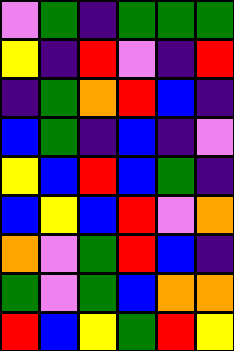[["violet", "green", "indigo", "green", "green", "green"], ["yellow", "indigo", "red", "violet", "indigo", "red"], ["indigo", "green", "orange", "red", "blue", "indigo"], ["blue", "green", "indigo", "blue", "indigo", "violet"], ["yellow", "blue", "red", "blue", "green", "indigo"], ["blue", "yellow", "blue", "red", "violet", "orange"], ["orange", "violet", "green", "red", "blue", "indigo"], ["green", "violet", "green", "blue", "orange", "orange"], ["red", "blue", "yellow", "green", "red", "yellow"]]